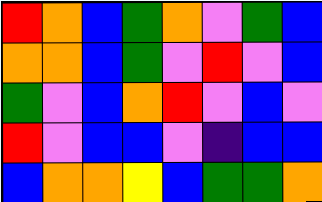[["red", "orange", "blue", "green", "orange", "violet", "green", "blue"], ["orange", "orange", "blue", "green", "violet", "red", "violet", "blue"], ["green", "violet", "blue", "orange", "red", "violet", "blue", "violet"], ["red", "violet", "blue", "blue", "violet", "indigo", "blue", "blue"], ["blue", "orange", "orange", "yellow", "blue", "green", "green", "orange"]]